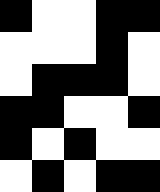[["black", "white", "white", "black", "black"], ["white", "white", "white", "black", "white"], ["white", "black", "black", "black", "white"], ["black", "black", "white", "white", "black"], ["black", "white", "black", "white", "white"], ["white", "black", "white", "black", "black"]]